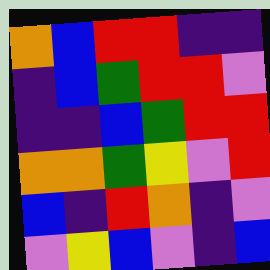[["orange", "blue", "red", "red", "indigo", "indigo"], ["indigo", "blue", "green", "red", "red", "violet"], ["indigo", "indigo", "blue", "green", "red", "red"], ["orange", "orange", "green", "yellow", "violet", "red"], ["blue", "indigo", "red", "orange", "indigo", "violet"], ["violet", "yellow", "blue", "violet", "indigo", "blue"]]